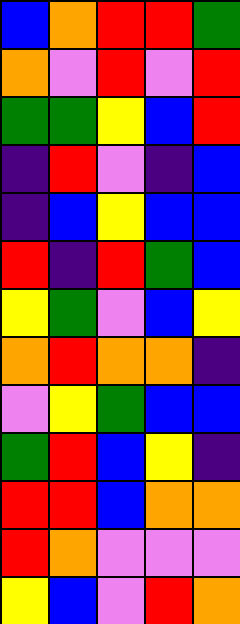[["blue", "orange", "red", "red", "green"], ["orange", "violet", "red", "violet", "red"], ["green", "green", "yellow", "blue", "red"], ["indigo", "red", "violet", "indigo", "blue"], ["indigo", "blue", "yellow", "blue", "blue"], ["red", "indigo", "red", "green", "blue"], ["yellow", "green", "violet", "blue", "yellow"], ["orange", "red", "orange", "orange", "indigo"], ["violet", "yellow", "green", "blue", "blue"], ["green", "red", "blue", "yellow", "indigo"], ["red", "red", "blue", "orange", "orange"], ["red", "orange", "violet", "violet", "violet"], ["yellow", "blue", "violet", "red", "orange"]]